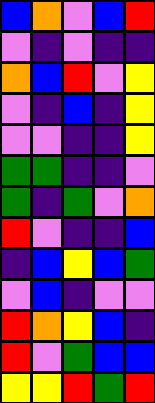[["blue", "orange", "violet", "blue", "red"], ["violet", "indigo", "violet", "indigo", "indigo"], ["orange", "blue", "red", "violet", "yellow"], ["violet", "indigo", "blue", "indigo", "yellow"], ["violet", "violet", "indigo", "indigo", "yellow"], ["green", "green", "indigo", "indigo", "violet"], ["green", "indigo", "green", "violet", "orange"], ["red", "violet", "indigo", "indigo", "blue"], ["indigo", "blue", "yellow", "blue", "green"], ["violet", "blue", "indigo", "violet", "violet"], ["red", "orange", "yellow", "blue", "indigo"], ["red", "violet", "green", "blue", "blue"], ["yellow", "yellow", "red", "green", "red"]]